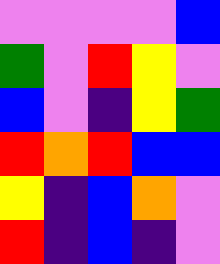[["violet", "violet", "violet", "violet", "blue"], ["green", "violet", "red", "yellow", "violet"], ["blue", "violet", "indigo", "yellow", "green"], ["red", "orange", "red", "blue", "blue"], ["yellow", "indigo", "blue", "orange", "violet"], ["red", "indigo", "blue", "indigo", "violet"]]